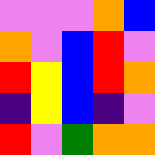[["violet", "violet", "violet", "orange", "blue"], ["orange", "violet", "blue", "red", "violet"], ["red", "yellow", "blue", "red", "orange"], ["indigo", "yellow", "blue", "indigo", "violet"], ["red", "violet", "green", "orange", "orange"]]